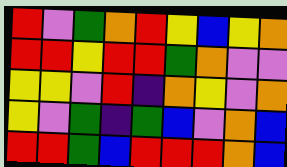[["red", "violet", "green", "orange", "red", "yellow", "blue", "yellow", "orange"], ["red", "red", "yellow", "red", "red", "green", "orange", "violet", "violet"], ["yellow", "yellow", "violet", "red", "indigo", "orange", "yellow", "violet", "orange"], ["yellow", "violet", "green", "indigo", "green", "blue", "violet", "orange", "blue"], ["red", "red", "green", "blue", "red", "red", "red", "orange", "blue"]]